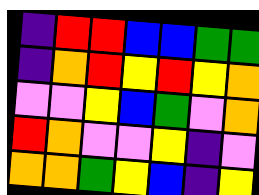[["indigo", "red", "red", "blue", "blue", "green", "green"], ["indigo", "orange", "red", "yellow", "red", "yellow", "orange"], ["violet", "violet", "yellow", "blue", "green", "violet", "orange"], ["red", "orange", "violet", "violet", "yellow", "indigo", "violet"], ["orange", "orange", "green", "yellow", "blue", "indigo", "yellow"]]